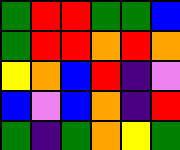[["green", "red", "red", "green", "green", "blue"], ["green", "red", "red", "orange", "red", "orange"], ["yellow", "orange", "blue", "red", "indigo", "violet"], ["blue", "violet", "blue", "orange", "indigo", "red"], ["green", "indigo", "green", "orange", "yellow", "green"]]